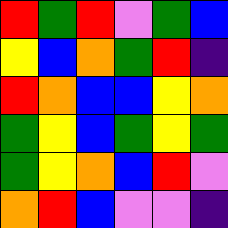[["red", "green", "red", "violet", "green", "blue"], ["yellow", "blue", "orange", "green", "red", "indigo"], ["red", "orange", "blue", "blue", "yellow", "orange"], ["green", "yellow", "blue", "green", "yellow", "green"], ["green", "yellow", "orange", "blue", "red", "violet"], ["orange", "red", "blue", "violet", "violet", "indigo"]]